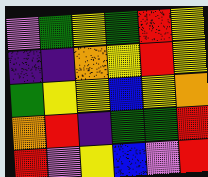[["violet", "green", "yellow", "green", "red", "yellow"], ["indigo", "indigo", "orange", "yellow", "red", "yellow"], ["green", "yellow", "yellow", "blue", "yellow", "orange"], ["orange", "red", "indigo", "green", "green", "red"], ["red", "violet", "yellow", "blue", "violet", "red"]]